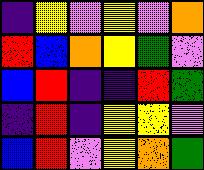[["indigo", "yellow", "violet", "yellow", "violet", "orange"], ["red", "blue", "orange", "yellow", "green", "violet"], ["blue", "red", "indigo", "indigo", "red", "green"], ["indigo", "red", "indigo", "yellow", "yellow", "violet"], ["blue", "red", "violet", "yellow", "orange", "green"]]